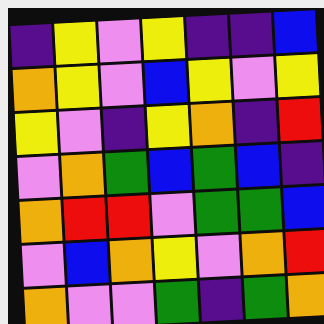[["indigo", "yellow", "violet", "yellow", "indigo", "indigo", "blue"], ["orange", "yellow", "violet", "blue", "yellow", "violet", "yellow"], ["yellow", "violet", "indigo", "yellow", "orange", "indigo", "red"], ["violet", "orange", "green", "blue", "green", "blue", "indigo"], ["orange", "red", "red", "violet", "green", "green", "blue"], ["violet", "blue", "orange", "yellow", "violet", "orange", "red"], ["orange", "violet", "violet", "green", "indigo", "green", "orange"]]